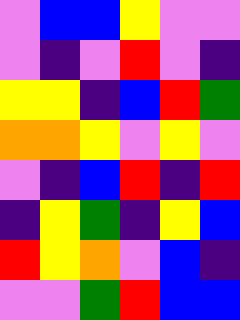[["violet", "blue", "blue", "yellow", "violet", "violet"], ["violet", "indigo", "violet", "red", "violet", "indigo"], ["yellow", "yellow", "indigo", "blue", "red", "green"], ["orange", "orange", "yellow", "violet", "yellow", "violet"], ["violet", "indigo", "blue", "red", "indigo", "red"], ["indigo", "yellow", "green", "indigo", "yellow", "blue"], ["red", "yellow", "orange", "violet", "blue", "indigo"], ["violet", "violet", "green", "red", "blue", "blue"]]